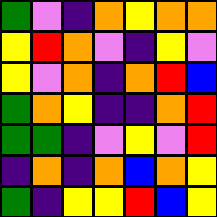[["green", "violet", "indigo", "orange", "yellow", "orange", "orange"], ["yellow", "red", "orange", "violet", "indigo", "yellow", "violet"], ["yellow", "violet", "orange", "indigo", "orange", "red", "blue"], ["green", "orange", "yellow", "indigo", "indigo", "orange", "red"], ["green", "green", "indigo", "violet", "yellow", "violet", "red"], ["indigo", "orange", "indigo", "orange", "blue", "orange", "yellow"], ["green", "indigo", "yellow", "yellow", "red", "blue", "yellow"]]